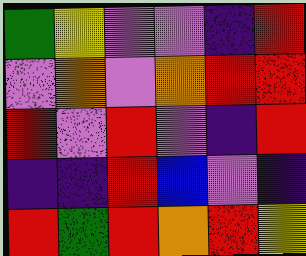[["green", "yellow", "violet", "violet", "indigo", "red"], ["violet", "orange", "violet", "orange", "red", "red"], ["red", "violet", "red", "violet", "indigo", "red"], ["indigo", "indigo", "red", "blue", "violet", "indigo"], ["red", "green", "red", "orange", "red", "yellow"]]